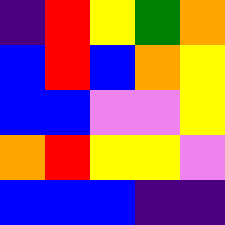[["indigo", "red", "yellow", "green", "orange"], ["blue", "red", "blue", "orange", "yellow"], ["blue", "blue", "violet", "violet", "yellow"], ["orange", "red", "yellow", "yellow", "violet"], ["blue", "blue", "blue", "indigo", "indigo"]]